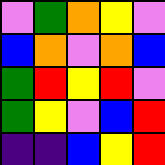[["violet", "green", "orange", "yellow", "violet"], ["blue", "orange", "violet", "orange", "blue"], ["green", "red", "yellow", "red", "violet"], ["green", "yellow", "violet", "blue", "red"], ["indigo", "indigo", "blue", "yellow", "red"]]